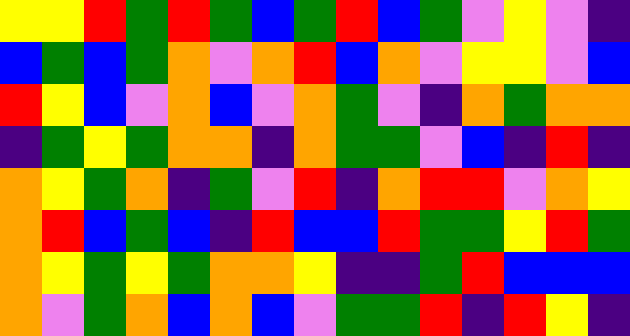[["yellow", "yellow", "red", "green", "red", "green", "blue", "green", "red", "blue", "green", "violet", "yellow", "violet", "indigo"], ["blue", "green", "blue", "green", "orange", "violet", "orange", "red", "blue", "orange", "violet", "yellow", "yellow", "violet", "blue"], ["red", "yellow", "blue", "violet", "orange", "blue", "violet", "orange", "green", "violet", "indigo", "orange", "green", "orange", "orange"], ["indigo", "green", "yellow", "green", "orange", "orange", "indigo", "orange", "green", "green", "violet", "blue", "indigo", "red", "indigo"], ["orange", "yellow", "green", "orange", "indigo", "green", "violet", "red", "indigo", "orange", "red", "red", "violet", "orange", "yellow"], ["orange", "red", "blue", "green", "blue", "indigo", "red", "blue", "blue", "red", "green", "green", "yellow", "red", "green"], ["orange", "yellow", "green", "yellow", "green", "orange", "orange", "yellow", "indigo", "indigo", "green", "red", "blue", "blue", "blue"], ["orange", "violet", "green", "orange", "blue", "orange", "blue", "violet", "green", "green", "red", "indigo", "red", "yellow", "indigo"]]